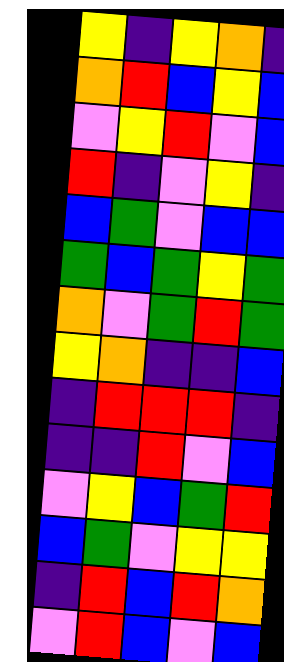[["yellow", "indigo", "yellow", "orange", "indigo"], ["orange", "red", "blue", "yellow", "blue"], ["violet", "yellow", "red", "violet", "blue"], ["red", "indigo", "violet", "yellow", "indigo"], ["blue", "green", "violet", "blue", "blue"], ["green", "blue", "green", "yellow", "green"], ["orange", "violet", "green", "red", "green"], ["yellow", "orange", "indigo", "indigo", "blue"], ["indigo", "red", "red", "red", "indigo"], ["indigo", "indigo", "red", "violet", "blue"], ["violet", "yellow", "blue", "green", "red"], ["blue", "green", "violet", "yellow", "yellow"], ["indigo", "red", "blue", "red", "orange"], ["violet", "red", "blue", "violet", "blue"]]